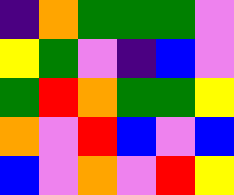[["indigo", "orange", "green", "green", "green", "violet"], ["yellow", "green", "violet", "indigo", "blue", "violet"], ["green", "red", "orange", "green", "green", "yellow"], ["orange", "violet", "red", "blue", "violet", "blue"], ["blue", "violet", "orange", "violet", "red", "yellow"]]